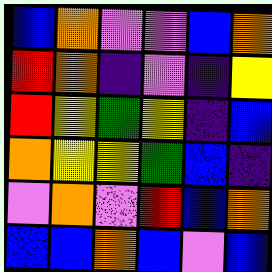[["blue", "orange", "violet", "violet", "blue", "orange"], ["red", "orange", "indigo", "violet", "indigo", "yellow"], ["red", "yellow", "green", "yellow", "indigo", "blue"], ["orange", "yellow", "yellow", "green", "blue", "indigo"], ["violet", "orange", "violet", "red", "blue", "orange"], ["blue", "blue", "orange", "blue", "violet", "blue"]]